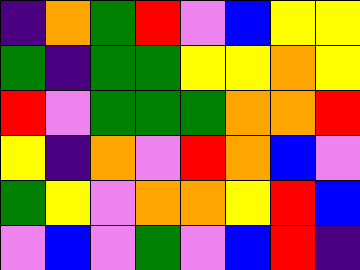[["indigo", "orange", "green", "red", "violet", "blue", "yellow", "yellow"], ["green", "indigo", "green", "green", "yellow", "yellow", "orange", "yellow"], ["red", "violet", "green", "green", "green", "orange", "orange", "red"], ["yellow", "indigo", "orange", "violet", "red", "orange", "blue", "violet"], ["green", "yellow", "violet", "orange", "orange", "yellow", "red", "blue"], ["violet", "blue", "violet", "green", "violet", "blue", "red", "indigo"]]